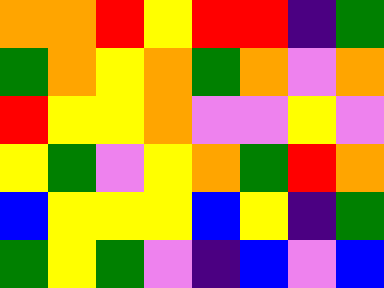[["orange", "orange", "red", "yellow", "red", "red", "indigo", "green"], ["green", "orange", "yellow", "orange", "green", "orange", "violet", "orange"], ["red", "yellow", "yellow", "orange", "violet", "violet", "yellow", "violet"], ["yellow", "green", "violet", "yellow", "orange", "green", "red", "orange"], ["blue", "yellow", "yellow", "yellow", "blue", "yellow", "indigo", "green"], ["green", "yellow", "green", "violet", "indigo", "blue", "violet", "blue"]]